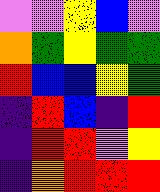[["violet", "violet", "yellow", "blue", "violet"], ["orange", "green", "yellow", "green", "green"], ["red", "blue", "blue", "yellow", "green"], ["indigo", "red", "blue", "indigo", "red"], ["indigo", "red", "red", "violet", "yellow"], ["indigo", "orange", "red", "red", "red"]]